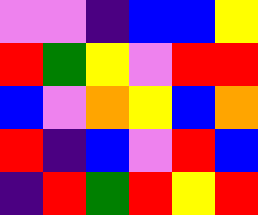[["violet", "violet", "indigo", "blue", "blue", "yellow"], ["red", "green", "yellow", "violet", "red", "red"], ["blue", "violet", "orange", "yellow", "blue", "orange"], ["red", "indigo", "blue", "violet", "red", "blue"], ["indigo", "red", "green", "red", "yellow", "red"]]